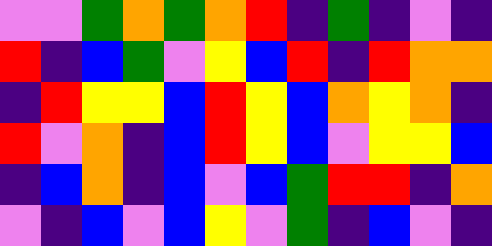[["violet", "violet", "green", "orange", "green", "orange", "red", "indigo", "green", "indigo", "violet", "indigo"], ["red", "indigo", "blue", "green", "violet", "yellow", "blue", "red", "indigo", "red", "orange", "orange"], ["indigo", "red", "yellow", "yellow", "blue", "red", "yellow", "blue", "orange", "yellow", "orange", "indigo"], ["red", "violet", "orange", "indigo", "blue", "red", "yellow", "blue", "violet", "yellow", "yellow", "blue"], ["indigo", "blue", "orange", "indigo", "blue", "violet", "blue", "green", "red", "red", "indigo", "orange"], ["violet", "indigo", "blue", "violet", "blue", "yellow", "violet", "green", "indigo", "blue", "violet", "indigo"]]